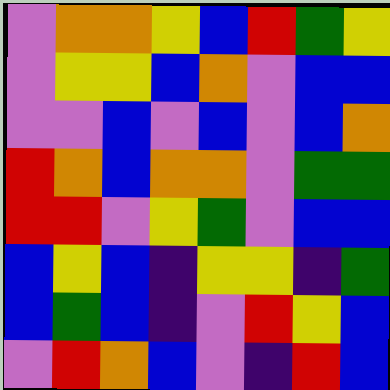[["violet", "orange", "orange", "yellow", "blue", "red", "green", "yellow"], ["violet", "yellow", "yellow", "blue", "orange", "violet", "blue", "blue"], ["violet", "violet", "blue", "violet", "blue", "violet", "blue", "orange"], ["red", "orange", "blue", "orange", "orange", "violet", "green", "green"], ["red", "red", "violet", "yellow", "green", "violet", "blue", "blue"], ["blue", "yellow", "blue", "indigo", "yellow", "yellow", "indigo", "green"], ["blue", "green", "blue", "indigo", "violet", "red", "yellow", "blue"], ["violet", "red", "orange", "blue", "violet", "indigo", "red", "blue"]]